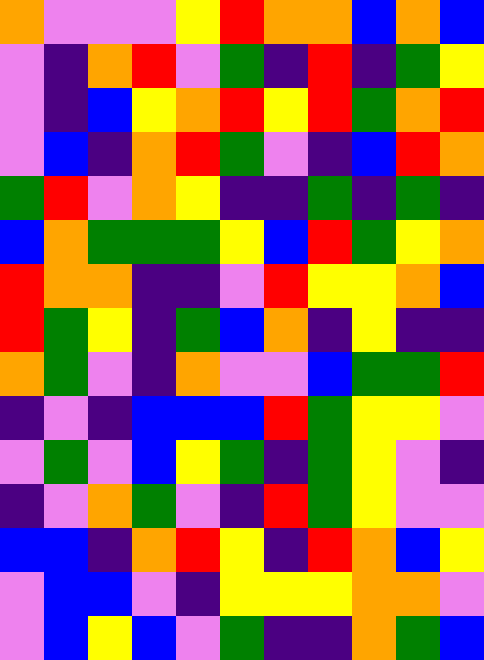[["orange", "violet", "violet", "violet", "yellow", "red", "orange", "orange", "blue", "orange", "blue"], ["violet", "indigo", "orange", "red", "violet", "green", "indigo", "red", "indigo", "green", "yellow"], ["violet", "indigo", "blue", "yellow", "orange", "red", "yellow", "red", "green", "orange", "red"], ["violet", "blue", "indigo", "orange", "red", "green", "violet", "indigo", "blue", "red", "orange"], ["green", "red", "violet", "orange", "yellow", "indigo", "indigo", "green", "indigo", "green", "indigo"], ["blue", "orange", "green", "green", "green", "yellow", "blue", "red", "green", "yellow", "orange"], ["red", "orange", "orange", "indigo", "indigo", "violet", "red", "yellow", "yellow", "orange", "blue"], ["red", "green", "yellow", "indigo", "green", "blue", "orange", "indigo", "yellow", "indigo", "indigo"], ["orange", "green", "violet", "indigo", "orange", "violet", "violet", "blue", "green", "green", "red"], ["indigo", "violet", "indigo", "blue", "blue", "blue", "red", "green", "yellow", "yellow", "violet"], ["violet", "green", "violet", "blue", "yellow", "green", "indigo", "green", "yellow", "violet", "indigo"], ["indigo", "violet", "orange", "green", "violet", "indigo", "red", "green", "yellow", "violet", "violet"], ["blue", "blue", "indigo", "orange", "red", "yellow", "indigo", "red", "orange", "blue", "yellow"], ["violet", "blue", "blue", "violet", "indigo", "yellow", "yellow", "yellow", "orange", "orange", "violet"], ["violet", "blue", "yellow", "blue", "violet", "green", "indigo", "indigo", "orange", "green", "blue"]]